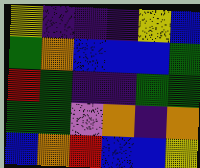[["yellow", "indigo", "indigo", "indigo", "yellow", "blue"], ["green", "orange", "blue", "blue", "blue", "green"], ["red", "green", "indigo", "indigo", "green", "green"], ["green", "green", "violet", "orange", "indigo", "orange"], ["blue", "orange", "red", "blue", "blue", "yellow"]]